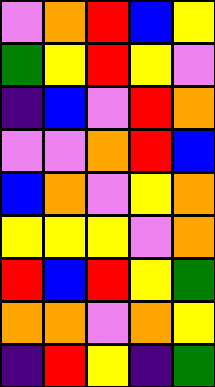[["violet", "orange", "red", "blue", "yellow"], ["green", "yellow", "red", "yellow", "violet"], ["indigo", "blue", "violet", "red", "orange"], ["violet", "violet", "orange", "red", "blue"], ["blue", "orange", "violet", "yellow", "orange"], ["yellow", "yellow", "yellow", "violet", "orange"], ["red", "blue", "red", "yellow", "green"], ["orange", "orange", "violet", "orange", "yellow"], ["indigo", "red", "yellow", "indigo", "green"]]